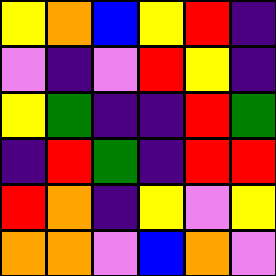[["yellow", "orange", "blue", "yellow", "red", "indigo"], ["violet", "indigo", "violet", "red", "yellow", "indigo"], ["yellow", "green", "indigo", "indigo", "red", "green"], ["indigo", "red", "green", "indigo", "red", "red"], ["red", "orange", "indigo", "yellow", "violet", "yellow"], ["orange", "orange", "violet", "blue", "orange", "violet"]]